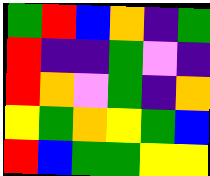[["green", "red", "blue", "orange", "indigo", "green"], ["red", "indigo", "indigo", "green", "violet", "indigo"], ["red", "orange", "violet", "green", "indigo", "orange"], ["yellow", "green", "orange", "yellow", "green", "blue"], ["red", "blue", "green", "green", "yellow", "yellow"]]